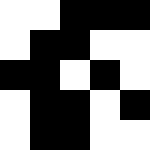[["white", "white", "black", "black", "black"], ["white", "black", "black", "white", "white"], ["black", "black", "white", "black", "white"], ["white", "black", "black", "white", "black"], ["white", "black", "black", "white", "white"]]